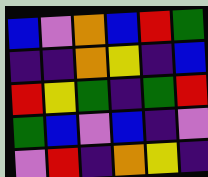[["blue", "violet", "orange", "blue", "red", "green"], ["indigo", "indigo", "orange", "yellow", "indigo", "blue"], ["red", "yellow", "green", "indigo", "green", "red"], ["green", "blue", "violet", "blue", "indigo", "violet"], ["violet", "red", "indigo", "orange", "yellow", "indigo"]]